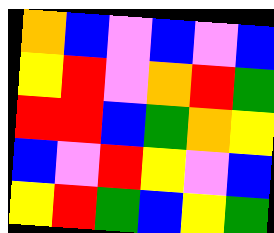[["orange", "blue", "violet", "blue", "violet", "blue"], ["yellow", "red", "violet", "orange", "red", "green"], ["red", "red", "blue", "green", "orange", "yellow"], ["blue", "violet", "red", "yellow", "violet", "blue"], ["yellow", "red", "green", "blue", "yellow", "green"]]